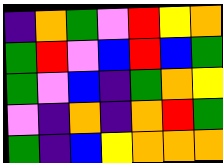[["indigo", "orange", "green", "violet", "red", "yellow", "orange"], ["green", "red", "violet", "blue", "red", "blue", "green"], ["green", "violet", "blue", "indigo", "green", "orange", "yellow"], ["violet", "indigo", "orange", "indigo", "orange", "red", "green"], ["green", "indigo", "blue", "yellow", "orange", "orange", "orange"]]